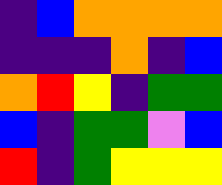[["indigo", "blue", "orange", "orange", "orange", "orange"], ["indigo", "indigo", "indigo", "orange", "indigo", "blue"], ["orange", "red", "yellow", "indigo", "green", "green"], ["blue", "indigo", "green", "green", "violet", "blue"], ["red", "indigo", "green", "yellow", "yellow", "yellow"]]